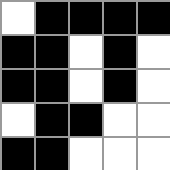[["white", "black", "black", "black", "black"], ["black", "black", "white", "black", "white"], ["black", "black", "white", "black", "white"], ["white", "black", "black", "white", "white"], ["black", "black", "white", "white", "white"]]